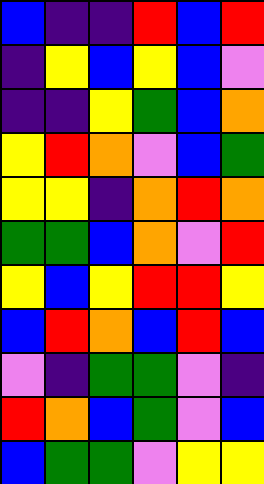[["blue", "indigo", "indigo", "red", "blue", "red"], ["indigo", "yellow", "blue", "yellow", "blue", "violet"], ["indigo", "indigo", "yellow", "green", "blue", "orange"], ["yellow", "red", "orange", "violet", "blue", "green"], ["yellow", "yellow", "indigo", "orange", "red", "orange"], ["green", "green", "blue", "orange", "violet", "red"], ["yellow", "blue", "yellow", "red", "red", "yellow"], ["blue", "red", "orange", "blue", "red", "blue"], ["violet", "indigo", "green", "green", "violet", "indigo"], ["red", "orange", "blue", "green", "violet", "blue"], ["blue", "green", "green", "violet", "yellow", "yellow"]]